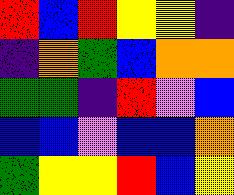[["red", "blue", "red", "yellow", "yellow", "indigo"], ["indigo", "orange", "green", "blue", "orange", "orange"], ["green", "green", "indigo", "red", "violet", "blue"], ["blue", "blue", "violet", "blue", "blue", "orange"], ["green", "yellow", "yellow", "red", "blue", "yellow"]]